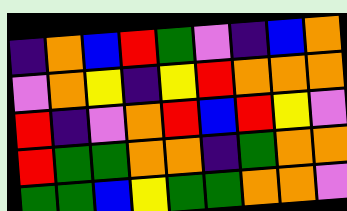[["indigo", "orange", "blue", "red", "green", "violet", "indigo", "blue", "orange"], ["violet", "orange", "yellow", "indigo", "yellow", "red", "orange", "orange", "orange"], ["red", "indigo", "violet", "orange", "red", "blue", "red", "yellow", "violet"], ["red", "green", "green", "orange", "orange", "indigo", "green", "orange", "orange"], ["green", "green", "blue", "yellow", "green", "green", "orange", "orange", "violet"]]